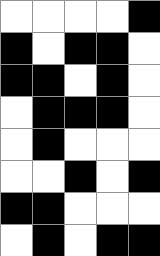[["white", "white", "white", "white", "black"], ["black", "white", "black", "black", "white"], ["black", "black", "white", "black", "white"], ["white", "black", "black", "black", "white"], ["white", "black", "white", "white", "white"], ["white", "white", "black", "white", "black"], ["black", "black", "white", "white", "white"], ["white", "black", "white", "black", "black"]]